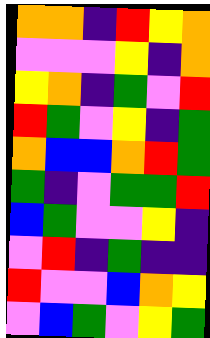[["orange", "orange", "indigo", "red", "yellow", "orange"], ["violet", "violet", "violet", "yellow", "indigo", "orange"], ["yellow", "orange", "indigo", "green", "violet", "red"], ["red", "green", "violet", "yellow", "indigo", "green"], ["orange", "blue", "blue", "orange", "red", "green"], ["green", "indigo", "violet", "green", "green", "red"], ["blue", "green", "violet", "violet", "yellow", "indigo"], ["violet", "red", "indigo", "green", "indigo", "indigo"], ["red", "violet", "violet", "blue", "orange", "yellow"], ["violet", "blue", "green", "violet", "yellow", "green"]]